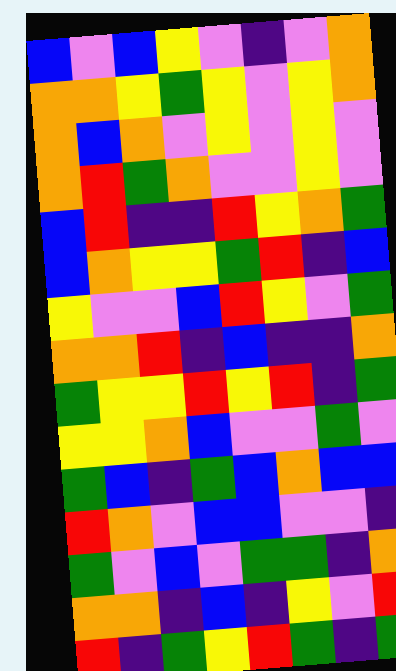[["blue", "violet", "blue", "yellow", "violet", "indigo", "violet", "orange"], ["orange", "orange", "yellow", "green", "yellow", "violet", "yellow", "orange"], ["orange", "blue", "orange", "violet", "yellow", "violet", "yellow", "violet"], ["orange", "red", "green", "orange", "violet", "violet", "yellow", "violet"], ["blue", "red", "indigo", "indigo", "red", "yellow", "orange", "green"], ["blue", "orange", "yellow", "yellow", "green", "red", "indigo", "blue"], ["yellow", "violet", "violet", "blue", "red", "yellow", "violet", "green"], ["orange", "orange", "red", "indigo", "blue", "indigo", "indigo", "orange"], ["green", "yellow", "yellow", "red", "yellow", "red", "indigo", "green"], ["yellow", "yellow", "orange", "blue", "violet", "violet", "green", "violet"], ["green", "blue", "indigo", "green", "blue", "orange", "blue", "blue"], ["red", "orange", "violet", "blue", "blue", "violet", "violet", "indigo"], ["green", "violet", "blue", "violet", "green", "green", "indigo", "orange"], ["orange", "orange", "indigo", "blue", "indigo", "yellow", "violet", "red"], ["red", "indigo", "green", "yellow", "red", "green", "indigo", "green"]]